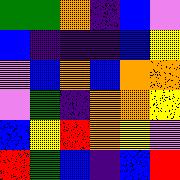[["green", "green", "orange", "indigo", "blue", "violet"], ["blue", "indigo", "indigo", "indigo", "blue", "yellow"], ["violet", "blue", "orange", "blue", "orange", "orange"], ["violet", "green", "indigo", "orange", "orange", "yellow"], ["blue", "yellow", "red", "orange", "yellow", "violet"], ["red", "green", "blue", "indigo", "blue", "red"]]